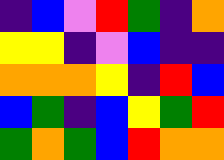[["indigo", "blue", "violet", "red", "green", "indigo", "orange"], ["yellow", "yellow", "indigo", "violet", "blue", "indigo", "indigo"], ["orange", "orange", "orange", "yellow", "indigo", "red", "blue"], ["blue", "green", "indigo", "blue", "yellow", "green", "red"], ["green", "orange", "green", "blue", "red", "orange", "orange"]]